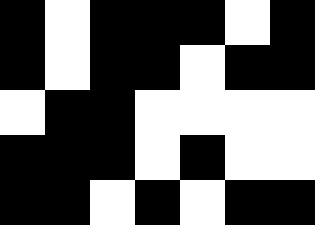[["black", "white", "black", "black", "black", "white", "black"], ["black", "white", "black", "black", "white", "black", "black"], ["white", "black", "black", "white", "white", "white", "white"], ["black", "black", "black", "white", "black", "white", "white"], ["black", "black", "white", "black", "white", "black", "black"]]